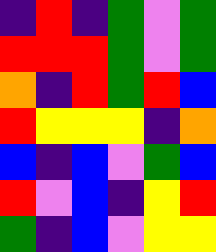[["indigo", "red", "indigo", "green", "violet", "green"], ["red", "red", "red", "green", "violet", "green"], ["orange", "indigo", "red", "green", "red", "blue"], ["red", "yellow", "yellow", "yellow", "indigo", "orange"], ["blue", "indigo", "blue", "violet", "green", "blue"], ["red", "violet", "blue", "indigo", "yellow", "red"], ["green", "indigo", "blue", "violet", "yellow", "yellow"]]